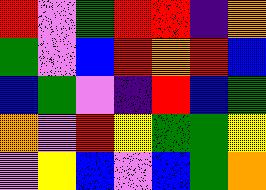[["red", "violet", "green", "red", "red", "indigo", "orange"], ["green", "violet", "blue", "red", "orange", "red", "blue"], ["blue", "green", "violet", "indigo", "red", "blue", "green"], ["orange", "violet", "red", "yellow", "green", "green", "yellow"], ["violet", "yellow", "blue", "violet", "blue", "green", "orange"]]